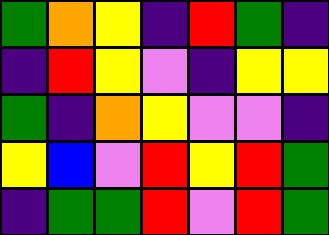[["green", "orange", "yellow", "indigo", "red", "green", "indigo"], ["indigo", "red", "yellow", "violet", "indigo", "yellow", "yellow"], ["green", "indigo", "orange", "yellow", "violet", "violet", "indigo"], ["yellow", "blue", "violet", "red", "yellow", "red", "green"], ["indigo", "green", "green", "red", "violet", "red", "green"]]